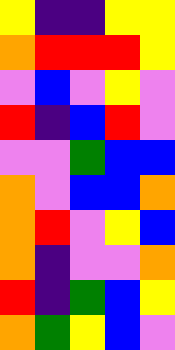[["yellow", "indigo", "indigo", "yellow", "yellow"], ["orange", "red", "red", "red", "yellow"], ["violet", "blue", "violet", "yellow", "violet"], ["red", "indigo", "blue", "red", "violet"], ["violet", "violet", "green", "blue", "blue"], ["orange", "violet", "blue", "blue", "orange"], ["orange", "red", "violet", "yellow", "blue"], ["orange", "indigo", "violet", "violet", "orange"], ["red", "indigo", "green", "blue", "yellow"], ["orange", "green", "yellow", "blue", "violet"]]